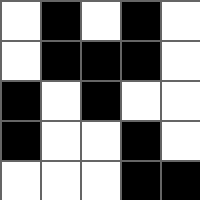[["white", "black", "white", "black", "white"], ["white", "black", "black", "black", "white"], ["black", "white", "black", "white", "white"], ["black", "white", "white", "black", "white"], ["white", "white", "white", "black", "black"]]